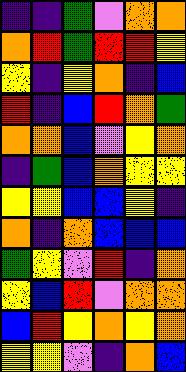[["indigo", "indigo", "green", "violet", "orange", "orange"], ["orange", "red", "green", "red", "red", "yellow"], ["yellow", "indigo", "yellow", "orange", "indigo", "blue"], ["red", "indigo", "blue", "red", "orange", "green"], ["orange", "orange", "blue", "violet", "yellow", "orange"], ["indigo", "green", "blue", "orange", "yellow", "yellow"], ["yellow", "yellow", "blue", "blue", "yellow", "indigo"], ["orange", "indigo", "orange", "blue", "blue", "blue"], ["green", "yellow", "violet", "red", "indigo", "orange"], ["yellow", "blue", "red", "violet", "orange", "orange"], ["blue", "red", "yellow", "orange", "yellow", "orange"], ["yellow", "yellow", "violet", "indigo", "orange", "blue"]]